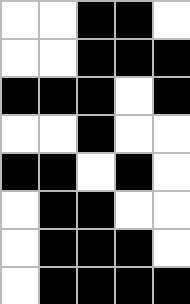[["white", "white", "black", "black", "white"], ["white", "white", "black", "black", "black"], ["black", "black", "black", "white", "black"], ["white", "white", "black", "white", "white"], ["black", "black", "white", "black", "white"], ["white", "black", "black", "white", "white"], ["white", "black", "black", "black", "white"], ["white", "black", "black", "black", "black"]]